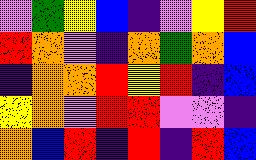[["violet", "green", "yellow", "blue", "indigo", "violet", "yellow", "red"], ["red", "orange", "violet", "indigo", "orange", "green", "orange", "blue"], ["indigo", "orange", "orange", "red", "yellow", "red", "indigo", "blue"], ["yellow", "orange", "violet", "red", "red", "violet", "violet", "indigo"], ["orange", "blue", "red", "indigo", "red", "indigo", "red", "blue"]]